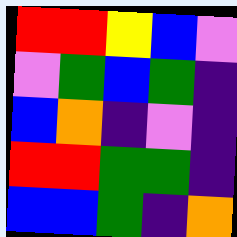[["red", "red", "yellow", "blue", "violet"], ["violet", "green", "blue", "green", "indigo"], ["blue", "orange", "indigo", "violet", "indigo"], ["red", "red", "green", "green", "indigo"], ["blue", "blue", "green", "indigo", "orange"]]